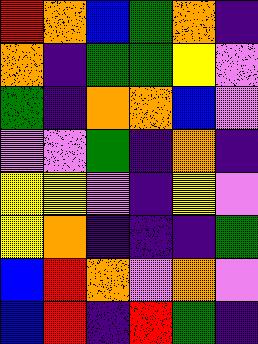[["red", "orange", "blue", "green", "orange", "indigo"], ["orange", "indigo", "green", "green", "yellow", "violet"], ["green", "indigo", "orange", "orange", "blue", "violet"], ["violet", "violet", "green", "indigo", "orange", "indigo"], ["yellow", "yellow", "violet", "indigo", "yellow", "violet"], ["yellow", "orange", "indigo", "indigo", "indigo", "green"], ["blue", "red", "orange", "violet", "orange", "violet"], ["blue", "red", "indigo", "red", "green", "indigo"]]